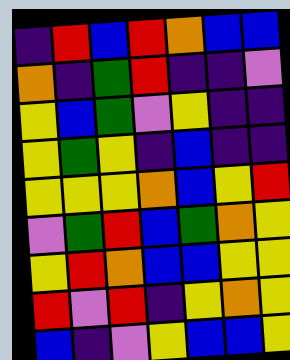[["indigo", "red", "blue", "red", "orange", "blue", "blue"], ["orange", "indigo", "green", "red", "indigo", "indigo", "violet"], ["yellow", "blue", "green", "violet", "yellow", "indigo", "indigo"], ["yellow", "green", "yellow", "indigo", "blue", "indigo", "indigo"], ["yellow", "yellow", "yellow", "orange", "blue", "yellow", "red"], ["violet", "green", "red", "blue", "green", "orange", "yellow"], ["yellow", "red", "orange", "blue", "blue", "yellow", "yellow"], ["red", "violet", "red", "indigo", "yellow", "orange", "yellow"], ["blue", "indigo", "violet", "yellow", "blue", "blue", "yellow"]]